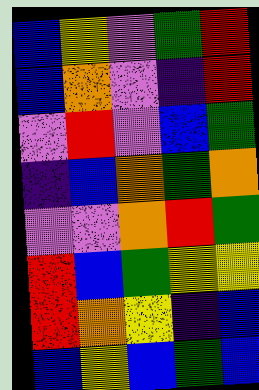[["blue", "yellow", "violet", "green", "red"], ["blue", "orange", "violet", "indigo", "red"], ["violet", "red", "violet", "blue", "green"], ["indigo", "blue", "orange", "green", "orange"], ["violet", "violet", "orange", "red", "green"], ["red", "blue", "green", "yellow", "yellow"], ["red", "orange", "yellow", "indigo", "blue"], ["blue", "yellow", "blue", "green", "blue"]]